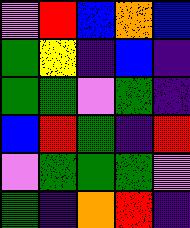[["violet", "red", "blue", "orange", "blue"], ["green", "yellow", "indigo", "blue", "indigo"], ["green", "green", "violet", "green", "indigo"], ["blue", "red", "green", "indigo", "red"], ["violet", "green", "green", "green", "violet"], ["green", "indigo", "orange", "red", "indigo"]]